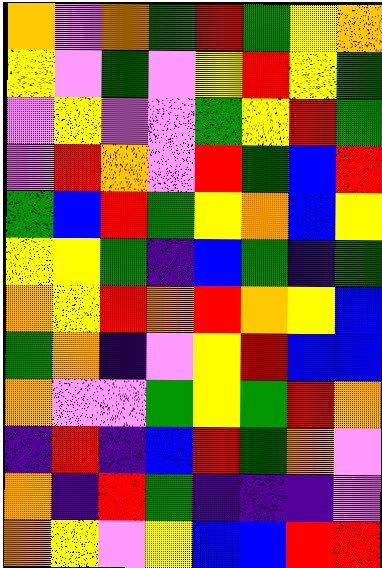[["orange", "violet", "orange", "green", "red", "green", "yellow", "orange"], ["yellow", "violet", "green", "violet", "yellow", "red", "yellow", "green"], ["violet", "yellow", "violet", "violet", "green", "yellow", "red", "green"], ["violet", "red", "orange", "violet", "red", "green", "blue", "red"], ["green", "blue", "red", "green", "yellow", "orange", "blue", "yellow"], ["yellow", "yellow", "green", "indigo", "blue", "green", "indigo", "green"], ["orange", "yellow", "red", "orange", "red", "orange", "yellow", "blue"], ["green", "orange", "indigo", "violet", "yellow", "red", "blue", "blue"], ["orange", "violet", "violet", "green", "yellow", "green", "red", "orange"], ["indigo", "red", "indigo", "blue", "red", "green", "orange", "violet"], ["orange", "indigo", "red", "green", "indigo", "indigo", "indigo", "violet"], ["orange", "yellow", "violet", "yellow", "blue", "blue", "red", "red"]]